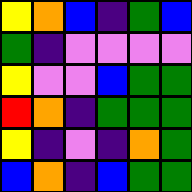[["yellow", "orange", "blue", "indigo", "green", "blue"], ["green", "indigo", "violet", "violet", "violet", "violet"], ["yellow", "violet", "violet", "blue", "green", "green"], ["red", "orange", "indigo", "green", "green", "green"], ["yellow", "indigo", "violet", "indigo", "orange", "green"], ["blue", "orange", "indigo", "blue", "green", "green"]]